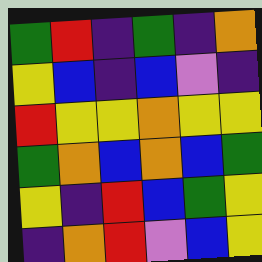[["green", "red", "indigo", "green", "indigo", "orange"], ["yellow", "blue", "indigo", "blue", "violet", "indigo"], ["red", "yellow", "yellow", "orange", "yellow", "yellow"], ["green", "orange", "blue", "orange", "blue", "green"], ["yellow", "indigo", "red", "blue", "green", "yellow"], ["indigo", "orange", "red", "violet", "blue", "yellow"]]